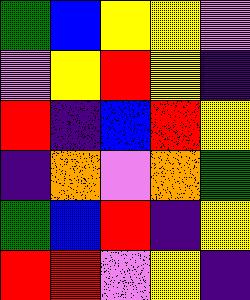[["green", "blue", "yellow", "yellow", "violet"], ["violet", "yellow", "red", "yellow", "indigo"], ["red", "indigo", "blue", "red", "yellow"], ["indigo", "orange", "violet", "orange", "green"], ["green", "blue", "red", "indigo", "yellow"], ["red", "red", "violet", "yellow", "indigo"]]